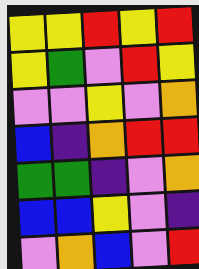[["yellow", "yellow", "red", "yellow", "red"], ["yellow", "green", "violet", "red", "yellow"], ["violet", "violet", "yellow", "violet", "orange"], ["blue", "indigo", "orange", "red", "red"], ["green", "green", "indigo", "violet", "orange"], ["blue", "blue", "yellow", "violet", "indigo"], ["violet", "orange", "blue", "violet", "red"]]